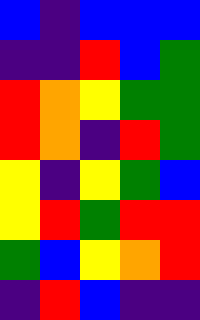[["blue", "indigo", "blue", "blue", "blue"], ["indigo", "indigo", "red", "blue", "green"], ["red", "orange", "yellow", "green", "green"], ["red", "orange", "indigo", "red", "green"], ["yellow", "indigo", "yellow", "green", "blue"], ["yellow", "red", "green", "red", "red"], ["green", "blue", "yellow", "orange", "red"], ["indigo", "red", "blue", "indigo", "indigo"]]